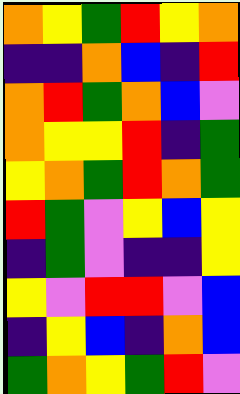[["orange", "yellow", "green", "red", "yellow", "orange"], ["indigo", "indigo", "orange", "blue", "indigo", "red"], ["orange", "red", "green", "orange", "blue", "violet"], ["orange", "yellow", "yellow", "red", "indigo", "green"], ["yellow", "orange", "green", "red", "orange", "green"], ["red", "green", "violet", "yellow", "blue", "yellow"], ["indigo", "green", "violet", "indigo", "indigo", "yellow"], ["yellow", "violet", "red", "red", "violet", "blue"], ["indigo", "yellow", "blue", "indigo", "orange", "blue"], ["green", "orange", "yellow", "green", "red", "violet"]]